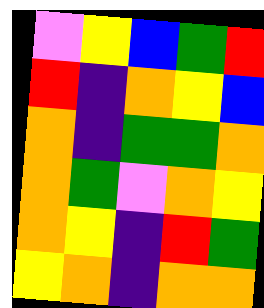[["violet", "yellow", "blue", "green", "red"], ["red", "indigo", "orange", "yellow", "blue"], ["orange", "indigo", "green", "green", "orange"], ["orange", "green", "violet", "orange", "yellow"], ["orange", "yellow", "indigo", "red", "green"], ["yellow", "orange", "indigo", "orange", "orange"]]